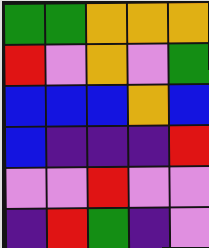[["green", "green", "orange", "orange", "orange"], ["red", "violet", "orange", "violet", "green"], ["blue", "blue", "blue", "orange", "blue"], ["blue", "indigo", "indigo", "indigo", "red"], ["violet", "violet", "red", "violet", "violet"], ["indigo", "red", "green", "indigo", "violet"]]